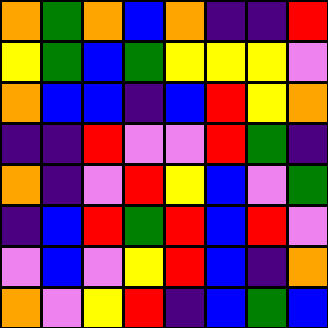[["orange", "green", "orange", "blue", "orange", "indigo", "indigo", "red"], ["yellow", "green", "blue", "green", "yellow", "yellow", "yellow", "violet"], ["orange", "blue", "blue", "indigo", "blue", "red", "yellow", "orange"], ["indigo", "indigo", "red", "violet", "violet", "red", "green", "indigo"], ["orange", "indigo", "violet", "red", "yellow", "blue", "violet", "green"], ["indigo", "blue", "red", "green", "red", "blue", "red", "violet"], ["violet", "blue", "violet", "yellow", "red", "blue", "indigo", "orange"], ["orange", "violet", "yellow", "red", "indigo", "blue", "green", "blue"]]